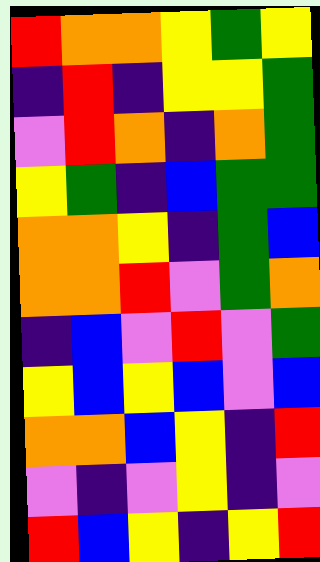[["red", "orange", "orange", "yellow", "green", "yellow"], ["indigo", "red", "indigo", "yellow", "yellow", "green"], ["violet", "red", "orange", "indigo", "orange", "green"], ["yellow", "green", "indigo", "blue", "green", "green"], ["orange", "orange", "yellow", "indigo", "green", "blue"], ["orange", "orange", "red", "violet", "green", "orange"], ["indigo", "blue", "violet", "red", "violet", "green"], ["yellow", "blue", "yellow", "blue", "violet", "blue"], ["orange", "orange", "blue", "yellow", "indigo", "red"], ["violet", "indigo", "violet", "yellow", "indigo", "violet"], ["red", "blue", "yellow", "indigo", "yellow", "red"]]